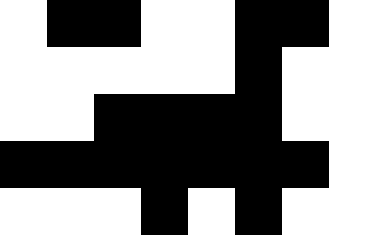[["white", "black", "black", "white", "white", "black", "black", "white"], ["white", "white", "white", "white", "white", "black", "white", "white"], ["white", "white", "black", "black", "black", "black", "white", "white"], ["black", "black", "black", "black", "black", "black", "black", "white"], ["white", "white", "white", "black", "white", "black", "white", "white"]]